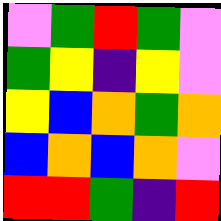[["violet", "green", "red", "green", "violet"], ["green", "yellow", "indigo", "yellow", "violet"], ["yellow", "blue", "orange", "green", "orange"], ["blue", "orange", "blue", "orange", "violet"], ["red", "red", "green", "indigo", "red"]]